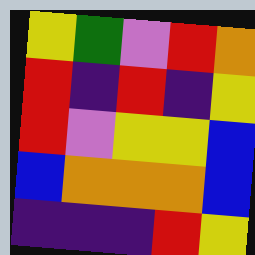[["yellow", "green", "violet", "red", "orange"], ["red", "indigo", "red", "indigo", "yellow"], ["red", "violet", "yellow", "yellow", "blue"], ["blue", "orange", "orange", "orange", "blue"], ["indigo", "indigo", "indigo", "red", "yellow"]]